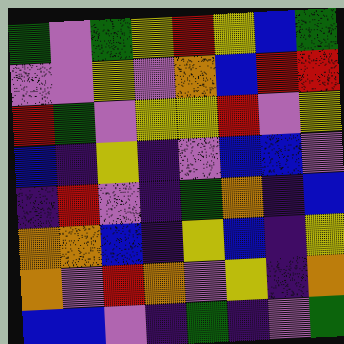[["green", "violet", "green", "yellow", "red", "yellow", "blue", "green"], ["violet", "violet", "yellow", "violet", "orange", "blue", "red", "red"], ["red", "green", "violet", "yellow", "yellow", "red", "violet", "yellow"], ["blue", "indigo", "yellow", "indigo", "violet", "blue", "blue", "violet"], ["indigo", "red", "violet", "indigo", "green", "orange", "indigo", "blue"], ["orange", "orange", "blue", "indigo", "yellow", "blue", "indigo", "yellow"], ["orange", "violet", "red", "orange", "violet", "yellow", "indigo", "orange"], ["blue", "blue", "violet", "indigo", "green", "indigo", "violet", "green"]]